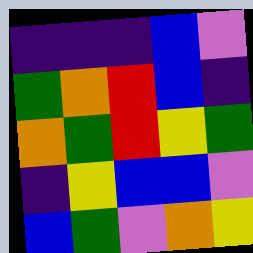[["indigo", "indigo", "indigo", "blue", "violet"], ["green", "orange", "red", "blue", "indigo"], ["orange", "green", "red", "yellow", "green"], ["indigo", "yellow", "blue", "blue", "violet"], ["blue", "green", "violet", "orange", "yellow"]]